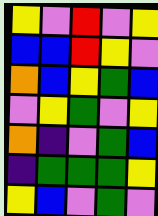[["yellow", "violet", "red", "violet", "yellow"], ["blue", "blue", "red", "yellow", "violet"], ["orange", "blue", "yellow", "green", "blue"], ["violet", "yellow", "green", "violet", "yellow"], ["orange", "indigo", "violet", "green", "blue"], ["indigo", "green", "green", "green", "yellow"], ["yellow", "blue", "violet", "green", "violet"]]